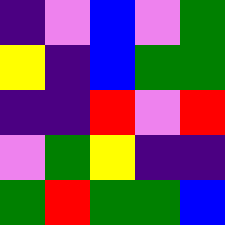[["indigo", "violet", "blue", "violet", "green"], ["yellow", "indigo", "blue", "green", "green"], ["indigo", "indigo", "red", "violet", "red"], ["violet", "green", "yellow", "indigo", "indigo"], ["green", "red", "green", "green", "blue"]]